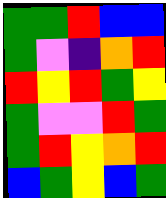[["green", "green", "red", "blue", "blue"], ["green", "violet", "indigo", "orange", "red"], ["red", "yellow", "red", "green", "yellow"], ["green", "violet", "violet", "red", "green"], ["green", "red", "yellow", "orange", "red"], ["blue", "green", "yellow", "blue", "green"]]